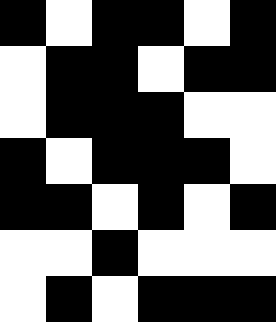[["black", "white", "black", "black", "white", "black"], ["white", "black", "black", "white", "black", "black"], ["white", "black", "black", "black", "white", "white"], ["black", "white", "black", "black", "black", "white"], ["black", "black", "white", "black", "white", "black"], ["white", "white", "black", "white", "white", "white"], ["white", "black", "white", "black", "black", "black"]]